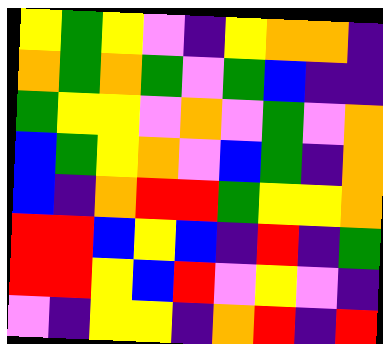[["yellow", "green", "yellow", "violet", "indigo", "yellow", "orange", "orange", "indigo"], ["orange", "green", "orange", "green", "violet", "green", "blue", "indigo", "indigo"], ["green", "yellow", "yellow", "violet", "orange", "violet", "green", "violet", "orange"], ["blue", "green", "yellow", "orange", "violet", "blue", "green", "indigo", "orange"], ["blue", "indigo", "orange", "red", "red", "green", "yellow", "yellow", "orange"], ["red", "red", "blue", "yellow", "blue", "indigo", "red", "indigo", "green"], ["red", "red", "yellow", "blue", "red", "violet", "yellow", "violet", "indigo"], ["violet", "indigo", "yellow", "yellow", "indigo", "orange", "red", "indigo", "red"]]